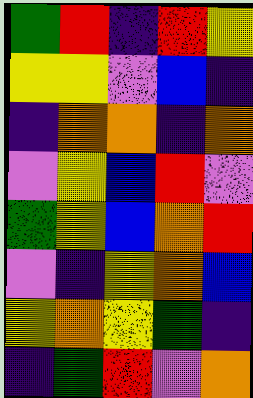[["green", "red", "indigo", "red", "yellow"], ["yellow", "yellow", "violet", "blue", "indigo"], ["indigo", "orange", "orange", "indigo", "orange"], ["violet", "yellow", "blue", "red", "violet"], ["green", "yellow", "blue", "orange", "red"], ["violet", "indigo", "yellow", "orange", "blue"], ["yellow", "orange", "yellow", "green", "indigo"], ["indigo", "green", "red", "violet", "orange"]]